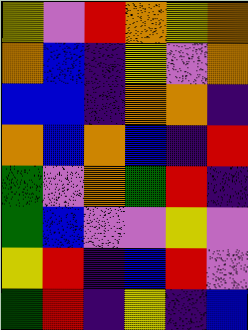[["yellow", "violet", "red", "orange", "yellow", "orange"], ["orange", "blue", "indigo", "yellow", "violet", "orange"], ["blue", "blue", "indigo", "orange", "orange", "indigo"], ["orange", "blue", "orange", "blue", "indigo", "red"], ["green", "violet", "orange", "green", "red", "indigo"], ["green", "blue", "violet", "violet", "yellow", "violet"], ["yellow", "red", "indigo", "blue", "red", "violet"], ["green", "red", "indigo", "yellow", "indigo", "blue"]]